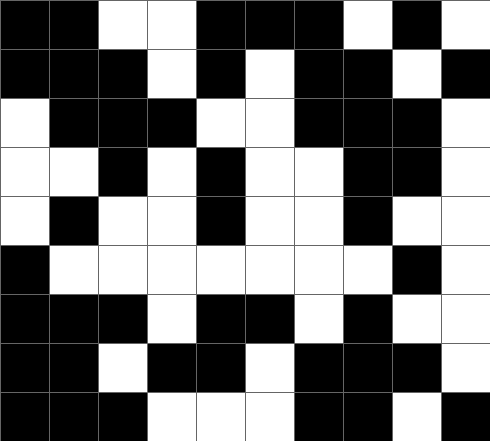[["black", "black", "white", "white", "black", "black", "black", "white", "black", "white"], ["black", "black", "black", "white", "black", "white", "black", "black", "white", "black"], ["white", "black", "black", "black", "white", "white", "black", "black", "black", "white"], ["white", "white", "black", "white", "black", "white", "white", "black", "black", "white"], ["white", "black", "white", "white", "black", "white", "white", "black", "white", "white"], ["black", "white", "white", "white", "white", "white", "white", "white", "black", "white"], ["black", "black", "black", "white", "black", "black", "white", "black", "white", "white"], ["black", "black", "white", "black", "black", "white", "black", "black", "black", "white"], ["black", "black", "black", "white", "white", "white", "black", "black", "white", "black"]]